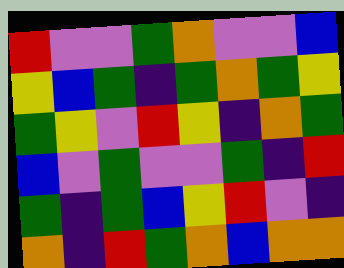[["red", "violet", "violet", "green", "orange", "violet", "violet", "blue"], ["yellow", "blue", "green", "indigo", "green", "orange", "green", "yellow"], ["green", "yellow", "violet", "red", "yellow", "indigo", "orange", "green"], ["blue", "violet", "green", "violet", "violet", "green", "indigo", "red"], ["green", "indigo", "green", "blue", "yellow", "red", "violet", "indigo"], ["orange", "indigo", "red", "green", "orange", "blue", "orange", "orange"]]